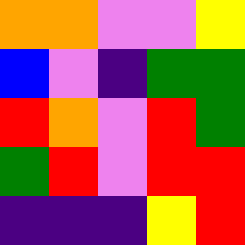[["orange", "orange", "violet", "violet", "yellow"], ["blue", "violet", "indigo", "green", "green"], ["red", "orange", "violet", "red", "green"], ["green", "red", "violet", "red", "red"], ["indigo", "indigo", "indigo", "yellow", "red"]]